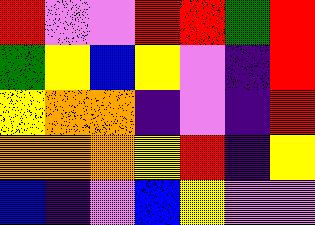[["red", "violet", "violet", "red", "red", "green", "red"], ["green", "yellow", "blue", "yellow", "violet", "indigo", "red"], ["yellow", "orange", "orange", "indigo", "violet", "indigo", "red"], ["orange", "orange", "orange", "yellow", "red", "indigo", "yellow"], ["blue", "indigo", "violet", "blue", "yellow", "violet", "violet"]]